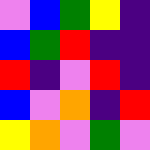[["violet", "blue", "green", "yellow", "indigo"], ["blue", "green", "red", "indigo", "indigo"], ["red", "indigo", "violet", "red", "indigo"], ["blue", "violet", "orange", "indigo", "red"], ["yellow", "orange", "violet", "green", "violet"]]